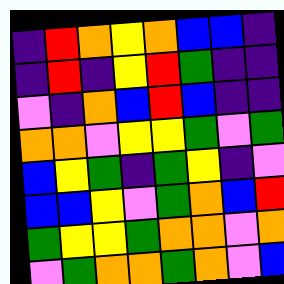[["indigo", "red", "orange", "yellow", "orange", "blue", "blue", "indigo"], ["indigo", "red", "indigo", "yellow", "red", "green", "indigo", "indigo"], ["violet", "indigo", "orange", "blue", "red", "blue", "indigo", "indigo"], ["orange", "orange", "violet", "yellow", "yellow", "green", "violet", "green"], ["blue", "yellow", "green", "indigo", "green", "yellow", "indigo", "violet"], ["blue", "blue", "yellow", "violet", "green", "orange", "blue", "red"], ["green", "yellow", "yellow", "green", "orange", "orange", "violet", "orange"], ["violet", "green", "orange", "orange", "green", "orange", "violet", "blue"]]